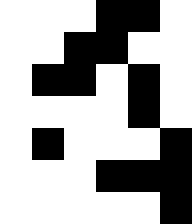[["white", "white", "white", "black", "black", "white"], ["white", "white", "black", "black", "white", "white"], ["white", "black", "black", "white", "black", "white"], ["white", "white", "white", "white", "black", "white"], ["white", "black", "white", "white", "white", "black"], ["white", "white", "white", "black", "black", "black"], ["white", "white", "white", "white", "white", "black"]]